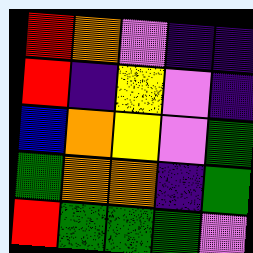[["red", "orange", "violet", "indigo", "indigo"], ["red", "indigo", "yellow", "violet", "indigo"], ["blue", "orange", "yellow", "violet", "green"], ["green", "orange", "orange", "indigo", "green"], ["red", "green", "green", "green", "violet"]]